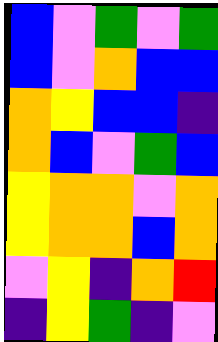[["blue", "violet", "green", "violet", "green"], ["blue", "violet", "orange", "blue", "blue"], ["orange", "yellow", "blue", "blue", "indigo"], ["orange", "blue", "violet", "green", "blue"], ["yellow", "orange", "orange", "violet", "orange"], ["yellow", "orange", "orange", "blue", "orange"], ["violet", "yellow", "indigo", "orange", "red"], ["indigo", "yellow", "green", "indigo", "violet"]]